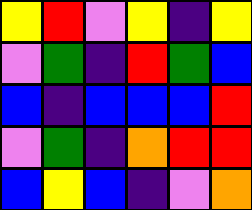[["yellow", "red", "violet", "yellow", "indigo", "yellow"], ["violet", "green", "indigo", "red", "green", "blue"], ["blue", "indigo", "blue", "blue", "blue", "red"], ["violet", "green", "indigo", "orange", "red", "red"], ["blue", "yellow", "blue", "indigo", "violet", "orange"]]